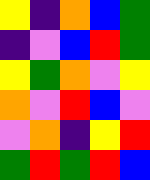[["yellow", "indigo", "orange", "blue", "green"], ["indigo", "violet", "blue", "red", "green"], ["yellow", "green", "orange", "violet", "yellow"], ["orange", "violet", "red", "blue", "violet"], ["violet", "orange", "indigo", "yellow", "red"], ["green", "red", "green", "red", "blue"]]